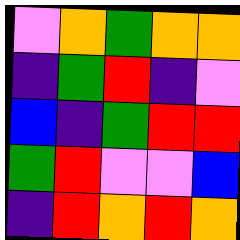[["violet", "orange", "green", "orange", "orange"], ["indigo", "green", "red", "indigo", "violet"], ["blue", "indigo", "green", "red", "red"], ["green", "red", "violet", "violet", "blue"], ["indigo", "red", "orange", "red", "orange"]]